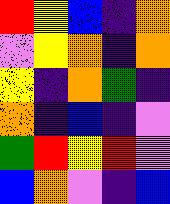[["red", "yellow", "blue", "indigo", "orange"], ["violet", "yellow", "orange", "indigo", "orange"], ["yellow", "indigo", "orange", "green", "indigo"], ["orange", "indigo", "blue", "indigo", "violet"], ["green", "red", "yellow", "red", "violet"], ["blue", "orange", "violet", "indigo", "blue"]]